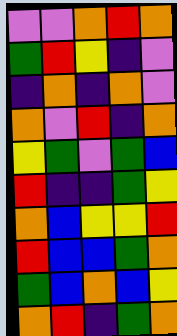[["violet", "violet", "orange", "red", "orange"], ["green", "red", "yellow", "indigo", "violet"], ["indigo", "orange", "indigo", "orange", "violet"], ["orange", "violet", "red", "indigo", "orange"], ["yellow", "green", "violet", "green", "blue"], ["red", "indigo", "indigo", "green", "yellow"], ["orange", "blue", "yellow", "yellow", "red"], ["red", "blue", "blue", "green", "orange"], ["green", "blue", "orange", "blue", "yellow"], ["orange", "red", "indigo", "green", "orange"]]